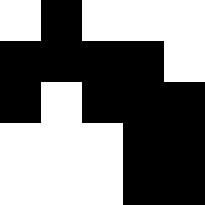[["white", "black", "white", "white", "white"], ["black", "black", "black", "black", "white"], ["black", "white", "black", "black", "black"], ["white", "white", "white", "black", "black"], ["white", "white", "white", "black", "black"]]